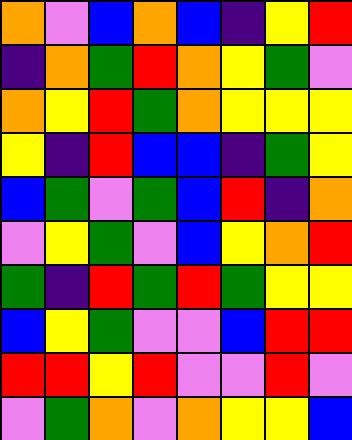[["orange", "violet", "blue", "orange", "blue", "indigo", "yellow", "red"], ["indigo", "orange", "green", "red", "orange", "yellow", "green", "violet"], ["orange", "yellow", "red", "green", "orange", "yellow", "yellow", "yellow"], ["yellow", "indigo", "red", "blue", "blue", "indigo", "green", "yellow"], ["blue", "green", "violet", "green", "blue", "red", "indigo", "orange"], ["violet", "yellow", "green", "violet", "blue", "yellow", "orange", "red"], ["green", "indigo", "red", "green", "red", "green", "yellow", "yellow"], ["blue", "yellow", "green", "violet", "violet", "blue", "red", "red"], ["red", "red", "yellow", "red", "violet", "violet", "red", "violet"], ["violet", "green", "orange", "violet", "orange", "yellow", "yellow", "blue"]]